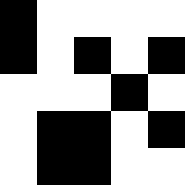[["black", "white", "white", "white", "white"], ["black", "white", "black", "white", "black"], ["white", "white", "white", "black", "white"], ["white", "black", "black", "white", "black"], ["white", "black", "black", "white", "white"]]